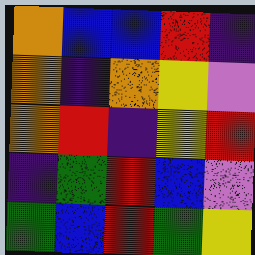[["orange", "blue", "blue", "red", "indigo"], ["orange", "indigo", "orange", "yellow", "violet"], ["orange", "red", "indigo", "yellow", "red"], ["indigo", "green", "red", "blue", "violet"], ["green", "blue", "red", "green", "yellow"]]